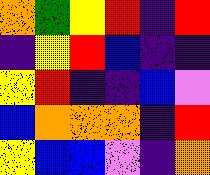[["orange", "green", "yellow", "red", "indigo", "red"], ["indigo", "yellow", "red", "blue", "indigo", "indigo"], ["yellow", "red", "indigo", "indigo", "blue", "violet"], ["blue", "orange", "orange", "orange", "indigo", "red"], ["yellow", "blue", "blue", "violet", "indigo", "orange"]]